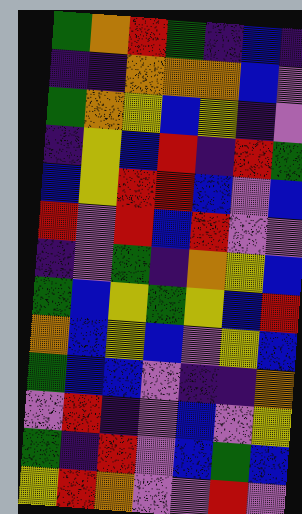[["green", "orange", "red", "green", "indigo", "blue", "indigo"], ["indigo", "indigo", "orange", "orange", "orange", "blue", "violet"], ["green", "orange", "yellow", "blue", "yellow", "indigo", "violet"], ["indigo", "yellow", "blue", "red", "indigo", "red", "green"], ["blue", "yellow", "red", "red", "blue", "violet", "blue"], ["red", "violet", "red", "blue", "red", "violet", "violet"], ["indigo", "violet", "green", "indigo", "orange", "yellow", "blue"], ["green", "blue", "yellow", "green", "yellow", "blue", "red"], ["orange", "blue", "yellow", "blue", "violet", "yellow", "blue"], ["green", "blue", "blue", "violet", "indigo", "indigo", "orange"], ["violet", "red", "indigo", "violet", "blue", "violet", "yellow"], ["green", "indigo", "red", "violet", "blue", "green", "blue"], ["yellow", "red", "orange", "violet", "violet", "red", "violet"]]